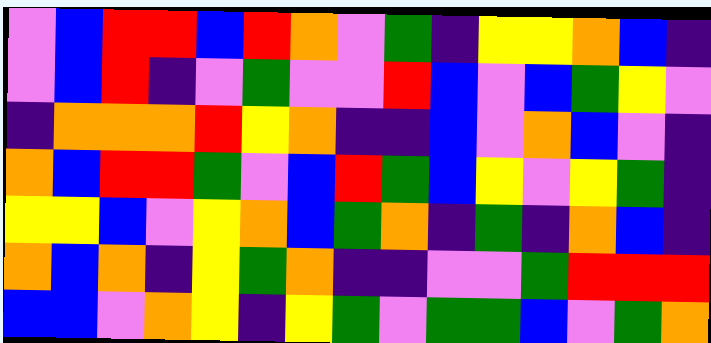[["violet", "blue", "red", "red", "blue", "red", "orange", "violet", "green", "indigo", "yellow", "yellow", "orange", "blue", "indigo"], ["violet", "blue", "red", "indigo", "violet", "green", "violet", "violet", "red", "blue", "violet", "blue", "green", "yellow", "violet"], ["indigo", "orange", "orange", "orange", "red", "yellow", "orange", "indigo", "indigo", "blue", "violet", "orange", "blue", "violet", "indigo"], ["orange", "blue", "red", "red", "green", "violet", "blue", "red", "green", "blue", "yellow", "violet", "yellow", "green", "indigo"], ["yellow", "yellow", "blue", "violet", "yellow", "orange", "blue", "green", "orange", "indigo", "green", "indigo", "orange", "blue", "indigo"], ["orange", "blue", "orange", "indigo", "yellow", "green", "orange", "indigo", "indigo", "violet", "violet", "green", "red", "red", "red"], ["blue", "blue", "violet", "orange", "yellow", "indigo", "yellow", "green", "violet", "green", "green", "blue", "violet", "green", "orange"]]